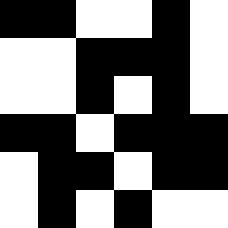[["black", "black", "white", "white", "black", "white"], ["white", "white", "black", "black", "black", "white"], ["white", "white", "black", "white", "black", "white"], ["black", "black", "white", "black", "black", "black"], ["white", "black", "black", "white", "black", "black"], ["white", "black", "white", "black", "white", "white"]]